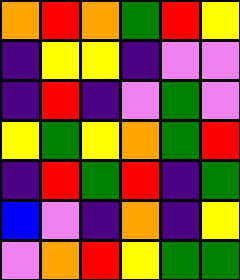[["orange", "red", "orange", "green", "red", "yellow"], ["indigo", "yellow", "yellow", "indigo", "violet", "violet"], ["indigo", "red", "indigo", "violet", "green", "violet"], ["yellow", "green", "yellow", "orange", "green", "red"], ["indigo", "red", "green", "red", "indigo", "green"], ["blue", "violet", "indigo", "orange", "indigo", "yellow"], ["violet", "orange", "red", "yellow", "green", "green"]]